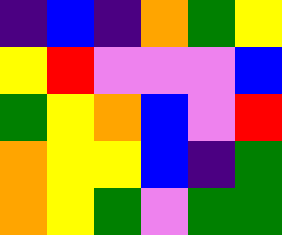[["indigo", "blue", "indigo", "orange", "green", "yellow"], ["yellow", "red", "violet", "violet", "violet", "blue"], ["green", "yellow", "orange", "blue", "violet", "red"], ["orange", "yellow", "yellow", "blue", "indigo", "green"], ["orange", "yellow", "green", "violet", "green", "green"]]